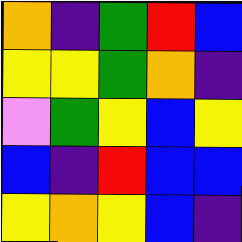[["orange", "indigo", "green", "red", "blue"], ["yellow", "yellow", "green", "orange", "indigo"], ["violet", "green", "yellow", "blue", "yellow"], ["blue", "indigo", "red", "blue", "blue"], ["yellow", "orange", "yellow", "blue", "indigo"]]